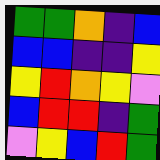[["green", "green", "orange", "indigo", "blue"], ["blue", "blue", "indigo", "indigo", "yellow"], ["yellow", "red", "orange", "yellow", "violet"], ["blue", "red", "red", "indigo", "green"], ["violet", "yellow", "blue", "red", "green"]]